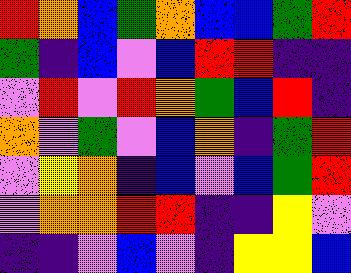[["red", "orange", "blue", "green", "orange", "blue", "blue", "green", "red"], ["green", "indigo", "blue", "violet", "blue", "red", "red", "indigo", "indigo"], ["violet", "red", "violet", "red", "orange", "green", "blue", "red", "indigo"], ["orange", "violet", "green", "violet", "blue", "orange", "indigo", "green", "red"], ["violet", "yellow", "orange", "indigo", "blue", "violet", "blue", "green", "red"], ["violet", "orange", "orange", "red", "red", "indigo", "indigo", "yellow", "violet"], ["indigo", "indigo", "violet", "blue", "violet", "indigo", "yellow", "yellow", "blue"]]